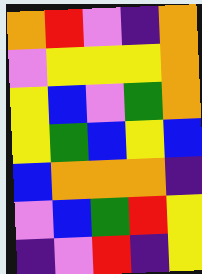[["orange", "red", "violet", "indigo", "orange"], ["violet", "yellow", "yellow", "yellow", "orange"], ["yellow", "blue", "violet", "green", "orange"], ["yellow", "green", "blue", "yellow", "blue"], ["blue", "orange", "orange", "orange", "indigo"], ["violet", "blue", "green", "red", "yellow"], ["indigo", "violet", "red", "indigo", "yellow"]]